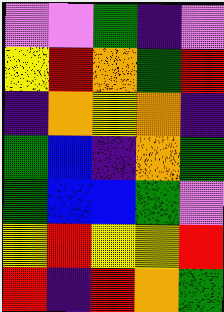[["violet", "violet", "green", "indigo", "violet"], ["yellow", "red", "orange", "green", "red"], ["indigo", "orange", "yellow", "orange", "indigo"], ["green", "blue", "indigo", "orange", "green"], ["green", "blue", "blue", "green", "violet"], ["yellow", "red", "yellow", "yellow", "red"], ["red", "indigo", "red", "orange", "green"]]